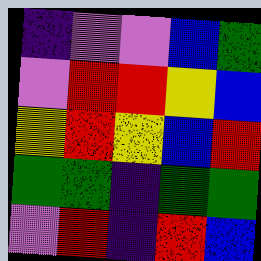[["indigo", "violet", "violet", "blue", "green"], ["violet", "red", "red", "yellow", "blue"], ["yellow", "red", "yellow", "blue", "red"], ["green", "green", "indigo", "green", "green"], ["violet", "red", "indigo", "red", "blue"]]